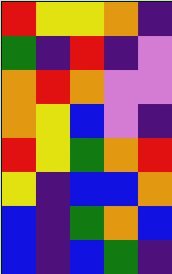[["red", "yellow", "yellow", "orange", "indigo"], ["green", "indigo", "red", "indigo", "violet"], ["orange", "red", "orange", "violet", "violet"], ["orange", "yellow", "blue", "violet", "indigo"], ["red", "yellow", "green", "orange", "red"], ["yellow", "indigo", "blue", "blue", "orange"], ["blue", "indigo", "green", "orange", "blue"], ["blue", "indigo", "blue", "green", "indigo"]]